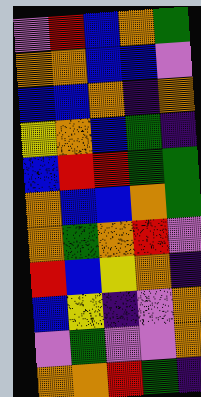[["violet", "red", "blue", "orange", "green"], ["orange", "orange", "blue", "blue", "violet"], ["blue", "blue", "orange", "indigo", "orange"], ["yellow", "orange", "blue", "green", "indigo"], ["blue", "red", "red", "green", "green"], ["orange", "blue", "blue", "orange", "green"], ["orange", "green", "orange", "red", "violet"], ["red", "blue", "yellow", "orange", "indigo"], ["blue", "yellow", "indigo", "violet", "orange"], ["violet", "green", "violet", "violet", "orange"], ["orange", "orange", "red", "green", "indigo"]]